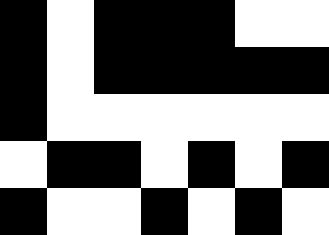[["black", "white", "black", "black", "black", "white", "white"], ["black", "white", "black", "black", "black", "black", "black"], ["black", "white", "white", "white", "white", "white", "white"], ["white", "black", "black", "white", "black", "white", "black"], ["black", "white", "white", "black", "white", "black", "white"]]